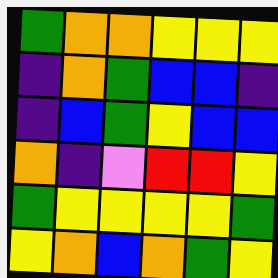[["green", "orange", "orange", "yellow", "yellow", "yellow"], ["indigo", "orange", "green", "blue", "blue", "indigo"], ["indigo", "blue", "green", "yellow", "blue", "blue"], ["orange", "indigo", "violet", "red", "red", "yellow"], ["green", "yellow", "yellow", "yellow", "yellow", "green"], ["yellow", "orange", "blue", "orange", "green", "yellow"]]